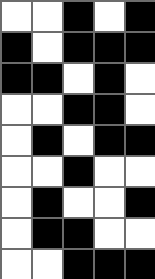[["white", "white", "black", "white", "black"], ["black", "white", "black", "black", "black"], ["black", "black", "white", "black", "white"], ["white", "white", "black", "black", "white"], ["white", "black", "white", "black", "black"], ["white", "white", "black", "white", "white"], ["white", "black", "white", "white", "black"], ["white", "black", "black", "white", "white"], ["white", "white", "black", "black", "black"]]